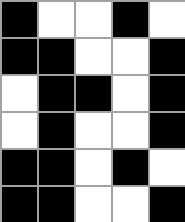[["black", "white", "white", "black", "white"], ["black", "black", "white", "white", "black"], ["white", "black", "black", "white", "black"], ["white", "black", "white", "white", "black"], ["black", "black", "white", "black", "white"], ["black", "black", "white", "white", "black"]]